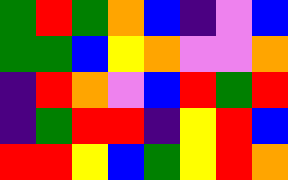[["green", "red", "green", "orange", "blue", "indigo", "violet", "blue"], ["green", "green", "blue", "yellow", "orange", "violet", "violet", "orange"], ["indigo", "red", "orange", "violet", "blue", "red", "green", "red"], ["indigo", "green", "red", "red", "indigo", "yellow", "red", "blue"], ["red", "red", "yellow", "blue", "green", "yellow", "red", "orange"]]